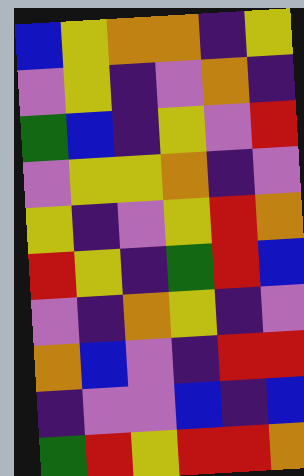[["blue", "yellow", "orange", "orange", "indigo", "yellow"], ["violet", "yellow", "indigo", "violet", "orange", "indigo"], ["green", "blue", "indigo", "yellow", "violet", "red"], ["violet", "yellow", "yellow", "orange", "indigo", "violet"], ["yellow", "indigo", "violet", "yellow", "red", "orange"], ["red", "yellow", "indigo", "green", "red", "blue"], ["violet", "indigo", "orange", "yellow", "indigo", "violet"], ["orange", "blue", "violet", "indigo", "red", "red"], ["indigo", "violet", "violet", "blue", "indigo", "blue"], ["green", "red", "yellow", "red", "red", "orange"]]